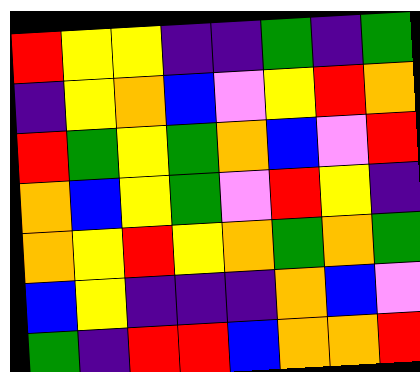[["red", "yellow", "yellow", "indigo", "indigo", "green", "indigo", "green"], ["indigo", "yellow", "orange", "blue", "violet", "yellow", "red", "orange"], ["red", "green", "yellow", "green", "orange", "blue", "violet", "red"], ["orange", "blue", "yellow", "green", "violet", "red", "yellow", "indigo"], ["orange", "yellow", "red", "yellow", "orange", "green", "orange", "green"], ["blue", "yellow", "indigo", "indigo", "indigo", "orange", "blue", "violet"], ["green", "indigo", "red", "red", "blue", "orange", "orange", "red"]]